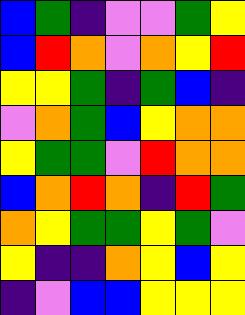[["blue", "green", "indigo", "violet", "violet", "green", "yellow"], ["blue", "red", "orange", "violet", "orange", "yellow", "red"], ["yellow", "yellow", "green", "indigo", "green", "blue", "indigo"], ["violet", "orange", "green", "blue", "yellow", "orange", "orange"], ["yellow", "green", "green", "violet", "red", "orange", "orange"], ["blue", "orange", "red", "orange", "indigo", "red", "green"], ["orange", "yellow", "green", "green", "yellow", "green", "violet"], ["yellow", "indigo", "indigo", "orange", "yellow", "blue", "yellow"], ["indigo", "violet", "blue", "blue", "yellow", "yellow", "yellow"]]